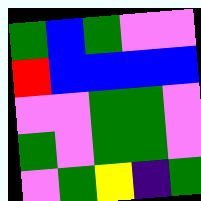[["green", "blue", "green", "violet", "violet"], ["red", "blue", "blue", "blue", "blue"], ["violet", "violet", "green", "green", "violet"], ["green", "violet", "green", "green", "violet"], ["violet", "green", "yellow", "indigo", "green"]]